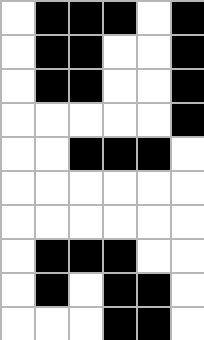[["white", "black", "black", "black", "white", "black"], ["white", "black", "black", "white", "white", "black"], ["white", "black", "black", "white", "white", "black"], ["white", "white", "white", "white", "white", "black"], ["white", "white", "black", "black", "black", "white"], ["white", "white", "white", "white", "white", "white"], ["white", "white", "white", "white", "white", "white"], ["white", "black", "black", "black", "white", "white"], ["white", "black", "white", "black", "black", "white"], ["white", "white", "white", "black", "black", "white"]]